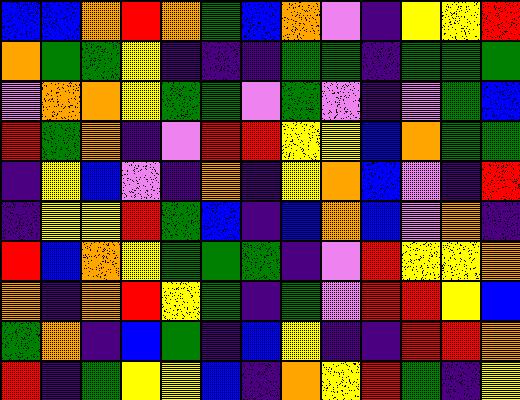[["blue", "blue", "orange", "red", "orange", "green", "blue", "orange", "violet", "indigo", "yellow", "yellow", "red"], ["orange", "green", "green", "yellow", "indigo", "indigo", "indigo", "green", "green", "indigo", "green", "green", "green"], ["violet", "orange", "orange", "yellow", "green", "green", "violet", "green", "violet", "indigo", "violet", "green", "blue"], ["red", "green", "orange", "indigo", "violet", "red", "red", "yellow", "yellow", "blue", "orange", "green", "green"], ["indigo", "yellow", "blue", "violet", "indigo", "orange", "indigo", "yellow", "orange", "blue", "violet", "indigo", "red"], ["indigo", "yellow", "yellow", "red", "green", "blue", "indigo", "blue", "orange", "blue", "violet", "orange", "indigo"], ["red", "blue", "orange", "yellow", "green", "green", "green", "indigo", "violet", "red", "yellow", "yellow", "orange"], ["orange", "indigo", "orange", "red", "yellow", "green", "indigo", "green", "violet", "red", "red", "yellow", "blue"], ["green", "orange", "indigo", "blue", "green", "indigo", "blue", "yellow", "indigo", "indigo", "red", "red", "orange"], ["red", "indigo", "green", "yellow", "yellow", "blue", "indigo", "orange", "yellow", "red", "green", "indigo", "yellow"]]